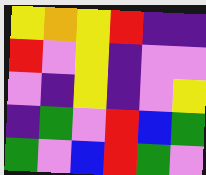[["yellow", "orange", "yellow", "red", "indigo", "indigo"], ["red", "violet", "yellow", "indigo", "violet", "violet"], ["violet", "indigo", "yellow", "indigo", "violet", "yellow"], ["indigo", "green", "violet", "red", "blue", "green"], ["green", "violet", "blue", "red", "green", "violet"]]